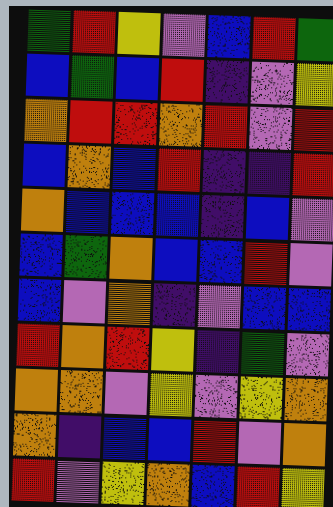[["green", "red", "yellow", "violet", "blue", "red", "green"], ["blue", "green", "blue", "red", "indigo", "violet", "yellow"], ["orange", "red", "red", "orange", "red", "violet", "red"], ["blue", "orange", "blue", "red", "indigo", "indigo", "red"], ["orange", "blue", "blue", "blue", "indigo", "blue", "violet"], ["blue", "green", "orange", "blue", "blue", "red", "violet"], ["blue", "violet", "orange", "indigo", "violet", "blue", "blue"], ["red", "orange", "red", "yellow", "indigo", "green", "violet"], ["orange", "orange", "violet", "yellow", "violet", "yellow", "orange"], ["orange", "indigo", "blue", "blue", "red", "violet", "orange"], ["red", "violet", "yellow", "orange", "blue", "red", "yellow"]]